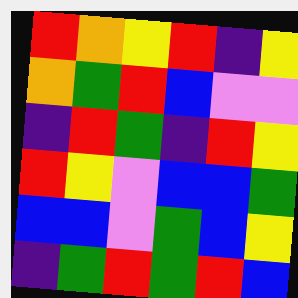[["red", "orange", "yellow", "red", "indigo", "yellow"], ["orange", "green", "red", "blue", "violet", "violet"], ["indigo", "red", "green", "indigo", "red", "yellow"], ["red", "yellow", "violet", "blue", "blue", "green"], ["blue", "blue", "violet", "green", "blue", "yellow"], ["indigo", "green", "red", "green", "red", "blue"]]